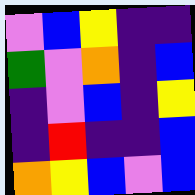[["violet", "blue", "yellow", "indigo", "indigo"], ["green", "violet", "orange", "indigo", "blue"], ["indigo", "violet", "blue", "indigo", "yellow"], ["indigo", "red", "indigo", "indigo", "blue"], ["orange", "yellow", "blue", "violet", "blue"]]